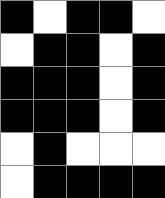[["black", "white", "black", "black", "white"], ["white", "black", "black", "white", "black"], ["black", "black", "black", "white", "black"], ["black", "black", "black", "white", "black"], ["white", "black", "white", "white", "white"], ["white", "black", "black", "black", "black"]]